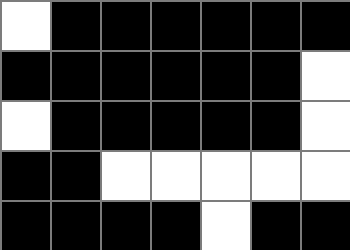[["white", "black", "black", "black", "black", "black", "black"], ["black", "black", "black", "black", "black", "black", "white"], ["white", "black", "black", "black", "black", "black", "white"], ["black", "black", "white", "white", "white", "white", "white"], ["black", "black", "black", "black", "white", "black", "black"]]